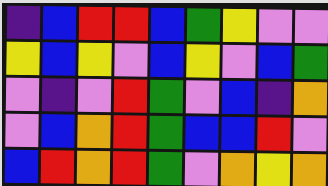[["indigo", "blue", "red", "red", "blue", "green", "yellow", "violet", "violet"], ["yellow", "blue", "yellow", "violet", "blue", "yellow", "violet", "blue", "green"], ["violet", "indigo", "violet", "red", "green", "violet", "blue", "indigo", "orange"], ["violet", "blue", "orange", "red", "green", "blue", "blue", "red", "violet"], ["blue", "red", "orange", "red", "green", "violet", "orange", "yellow", "orange"]]